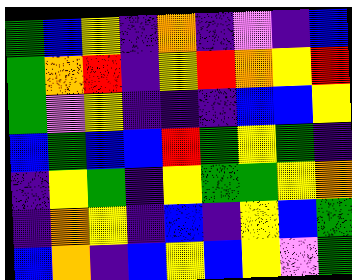[["green", "blue", "yellow", "indigo", "orange", "indigo", "violet", "indigo", "blue"], ["green", "orange", "red", "indigo", "yellow", "red", "orange", "yellow", "red"], ["green", "violet", "yellow", "indigo", "indigo", "indigo", "blue", "blue", "yellow"], ["blue", "green", "blue", "blue", "red", "green", "yellow", "green", "indigo"], ["indigo", "yellow", "green", "indigo", "yellow", "green", "green", "yellow", "orange"], ["indigo", "orange", "yellow", "indigo", "blue", "indigo", "yellow", "blue", "green"], ["blue", "orange", "indigo", "blue", "yellow", "blue", "yellow", "violet", "green"]]